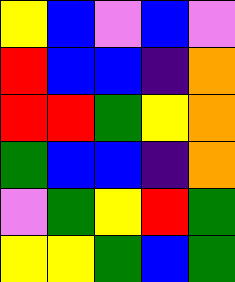[["yellow", "blue", "violet", "blue", "violet"], ["red", "blue", "blue", "indigo", "orange"], ["red", "red", "green", "yellow", "orange"], ["green", "blue", "blue", "indigo", "orange"], ["violet", "green", "yellow", "red", "green"], ["yellow", "yellow", "green", "blue", "green"]]